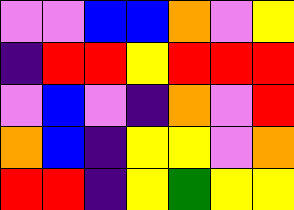[["violet", "violet", "blue", "blue", "orange", "violet", "yellow"], ["indigo", "red", "red", "yellow", "red", "red", "red"], ["violet", "blue", "violet", "indigo", "orange", "violet", "red"], ["orange", "blue", "indigo", "yellow", "yellow", "violet", "orange"], ["red", "red", "indigo", "yellow", "green", "yellow", "yellow"]]